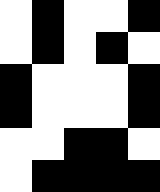[["white", "black", "white", "white", "black"], ["white", "black", "white", "black", "white"], ["black", "white", "white", "white", "black"], ["black", "white", "white", "white", "black"], ["white", "white", "black", "black", "white"], ["white", "black", "black", "black", "black"]]